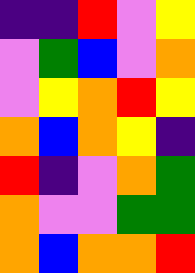[["indigo", "indigo", "red", "violet", "yellow"], ["violet", "green", "blue", "violet", "orange"], ["violet", "yellow", "orange", "red", "yellow"], ["orange", "blue", "orange", "yellow", "indigo"], ["red", "indigo", "violet", "orange", "green"], ["orange", "violet", "violet", "green", "green"], ["orange", "blue", "orange", "orange", "red"]]